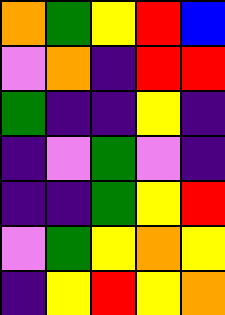[["orange", "green", "yellow", "red", "blue"], ["violet", "orange", "indigo", "red", "red"], ["green", "indigo", "indigo", "yellow", "indigo"], ["indigo", "violet", "green", "violet", "indigo"], ["indigo", "indigo", "green", "yellow", "red"], ["violet", "green", "yellow", "orange", "yellow"], ["indigo", "yellow", "red", "yellow", "orange"]]